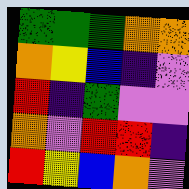[["green", "green", "green", "orange", "orange"], ["orange", "yellow", "blue", "indigo", "violet"], ["red", "indigo", "green", "violet", "violet"], ["orange", "violet", "red", "red", "indigo"], ["red", "yellow", "blue", "orange", "violet"]]